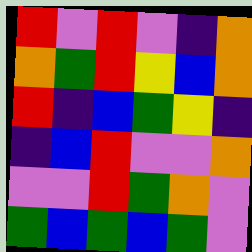[["red", "violet", "red", "violet", "indigo", "orange"], ["orange", "green", "red", "yellow", "blue", "orange"], ["red", "indigo", "blue", "green", "yellow", "indigo"], ["indigo", "blue", "red", "violet", "violet", "orange"], ["violet", "violet", "red", "green", "orange", "violet"], ["green", "blue", "green", "blue", "green", "violet"]]